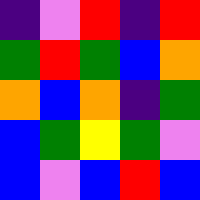[["indigo", "violet", "red", "indigo", "red"], ["green", "red", "green", "blue", "orange"], ["orange", "blue", "orange", "indigo", "green"], ["blue", "green", "yellow", "green", "violet"], ["blue", "violet", "blue", "red", "blue"]]